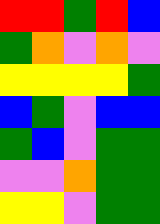[["red", "red", "green", "red", "blue"], ["green", "orange", "violet", "orange", "violet"], ["yellow", "yellow", "yellow", "yellow", "green"], ["blue", "green", "violet", "blue", "blue"], ["green", "blue", "violet", "green", "green"], ["violet", "violet", "orange", "green", "green"], ["yellow", "yellow", "violet", "green", "green"]]